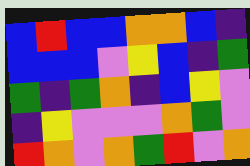[["blue", "red", "blue", "blue", "orange", "orange", "blue", "indigo"], ["blue", "blue", "blue", "violet", "yellow", "blue", "indigo", "green"], ["green", "indigo", "green", "orange", "indigo", "blue", "yellow", "violet"], ["indigo", "yellow", "violet", "violet", "violet", "orange", "green", "violet"], ["red", "orange", "violet", "orange", "green", "red", "violet", "orange"]]